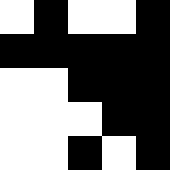[["white", "black", "white", "white", "black"], ["black", "black", "black", "black", "black"], ["white", "white", "black", "black", "black"], ["white", "white", "white", "black", "black"], ["white", "white", "black", "white", "black"]]